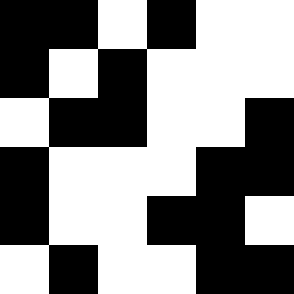[["black", "black", "white", "black", "white", "white"], ["black", "white", "black", "white", "white", "white"], ["white", "black", "black", "white", "white", "black"], ["black", "white", "white", "white", "black", "black"], ["black", "white", "white", "black", "black", "white"], ["white", "black", "white", "white", "black", "black"]]